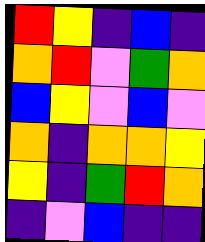[["red", "yellow", "indigo", "blue", "indigo"], ["orange", "red", "violet", "green", "orange"], ["blue", "yellow", "violet", "blue", "violet"], ["orange", "indigo", "orange", "orange", "yellow"], ["yellow", "indigo", "green", "red", "orange"], ["indigo", "violet", "blue", "indigo", "indigo"]]